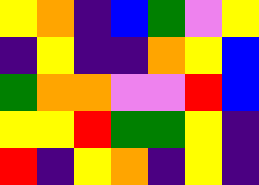[["yellow", "orange", "indigo", "blue", "green", "violet", "yellow"], ["indigo", "yellow", "indigo", "indigo", "orange", "yellow", "blue"], ["green", "orange", "orange", "violet", "violet", "red", "blue"], ["yellow", "yellow", "red", "green", "green", "yellow", "indigo"], ["red", "indigo", "yellow", "orange", "indigo", "yellow", "indigo"]]